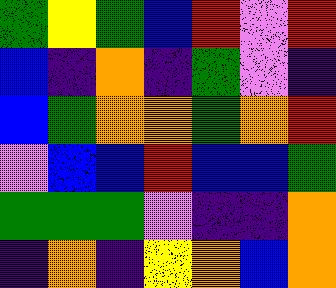[["green", "yellow", "green", "blue", "red", "violet", "red"], ["blue", "indigo", "orange", "indigo", "green", "violet", "indigo"], ["blue", "green", "orange", "orange", "green", "orange", "red"], ["violet", "blue", "blue", "red", "blue", "blue", "green"], ["green", "green", "green", "violet", "indigo", "indigo", "orange"], ["indigo", "orange", "indigo", "yellow", "orange", "blue", "orange"]]